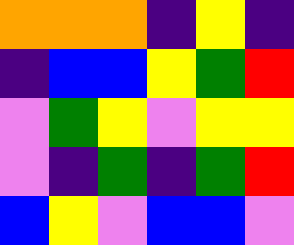[["orange", "orange", "orange", "indigo", "yellow", "indigo"], ["indigo", "blue", "blue", "yellow", "green", "red"], ["violet", "green", "yellow", "violet", "yellow", "yellow"], ["violet", "indigo", "green", "indigo", "green", "red"], ["blue", "yellow", "violet", "blue", "blue", "violet"]]